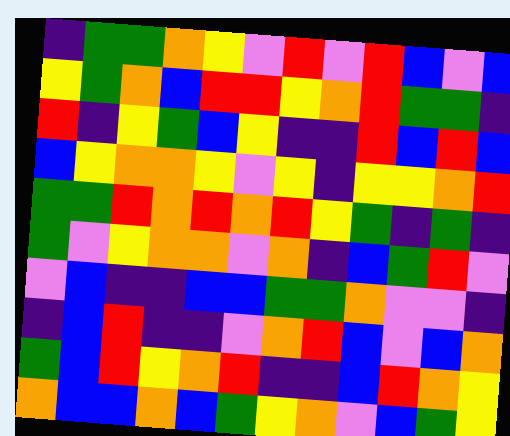[["indigo", "green", "green", "orange", "yellow", "violet", "red", "violet", "red", "blue", "violet", "blue"], ["yellow", "green", "orange", "blue", "red", "red", "yellow", "orange", "red", "green", "green", "indigo"], ["red", "indigo", "yellow", "green", "blue", "yellow", "indigo", "indigo", "red", "blue", "red", "blue"], ["blue", "yellow", "orange", "orange", "yellow", "violet", "yellow", "indigo", "yellow", "yellow", "orange", "red"], ["green", "green", "red", "orange", "red", "orange", "red", "yellow", "green", "indigo", "green", "indigo"], ["green", "violet", "yellow", "orange", "orange", "violet", "orange", "indigo", "blue", "green", "red", "violet"], ["violet", "blue", "indigo", "indigo", "blue", "blue", "green", "green", "orange", "violet", "violet", "indigo"], ["indigo", "blue", "red", "indigo", "indigo", "violet", "orange", "red", "blue", "violet", "blue", "orange"], ["green", "blue", "red", "yellow", "orange", "red", "indigo", "indigo", "blue", "red", "orange", "yellow"], ["orange", "blue", "blue", "orange", "blue", "green", "yellow", "orange", "violet", "blue", "green", "yellow"]]